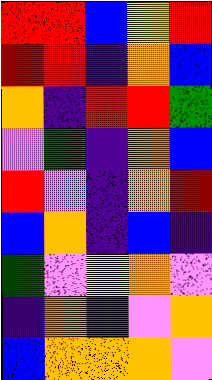[["red", "red", "blue", "yellow", "red"], ["red", "red", "indigo", "orange", "blue"], ["orange", "indigo", "red", "red", "green"], ["violet", "green", "indigo", "orange", "blue"], ["red", "violet", "indigo", "orange", "red"], ["blue", "orange", "indigo", "blue", "indigo"], ["green", "violet", "yellow", "orange", "violet"], ["indigo", "orange", "green", "violet", "orange"], ["blue", "orange", "orange", "orange", "violet"]]